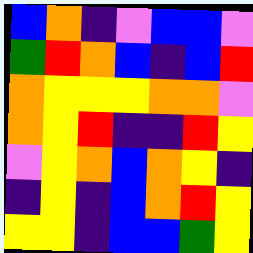[["blue", "orange", "indigo", "violet", "blue", "blue", "violet"], ["green", "red", "orange", "blue", "indigo", "blue", "red"], ["orange", "yellow", "yellow", "yellow", "orange", "orange", "violet"], ["orange", "yellow", "red", "indigo", "indigo", "red", "yellow"], ["violet", "yellow", "orange", "blue", "orange", "yellow", "indigo"], ["indigo", "yellow", "indigo", "blue", "orange", "red", "yellow"], ["yellow", "yellow", "indigo", "blue", "blue", "green", "yellow"]]